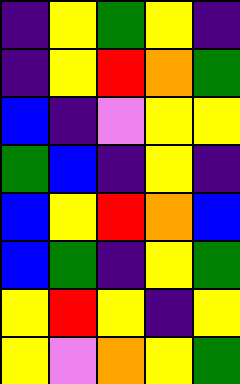[["indigo", "yellow", "green", "yellow", "indigo"], ["indigo", "yellow", "red", "orange", "green"], ["blue", "indigo", "violet", "yellow", "yellow"], ["green", "blue", "indigo", "yellow", "indigo"], ["blue", "yellow", "red", "orange", "blue"], ["blue", "green", "indigo", "yellow", "green"], ["yellow", "red", "yellow", "indigo", "yellow"], ["yellow", "violet", "orange", "yellow", "green"]]